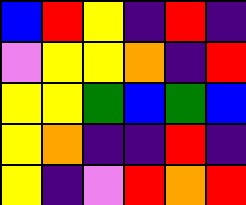[["blue", "red", "yellow", "indigo", "red", "indigo"], ["violet", "yellow", "yellow", "orange", "indigo", "red"], ["yellow", "yellow", "green", "blue", "green", "blue"], ["yellow", "orange", "indigo", "indigo", "red", "indigo"], ["yellow", "indigo", "violet", "red", "orange", "red"]]